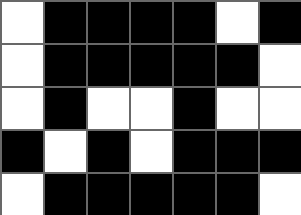[["white", "black", "black", "black", "black", "white", "black"], ["white", "black", "black", "black", "black", "black", "white"], ["white", "black", "white", "white", "black", "white", "white"], ["black", "white", "black", "white", "black", "black", "black"], ["white", "black", "black", "black", "black", "black", "white"]]